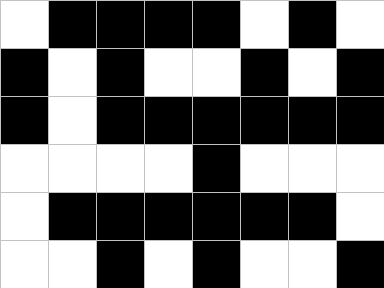[["white", "black", "black", "black", "black", "white", "black", "white"], ["black", "white", "black", "white", "white", "black", "white", "black"], ["black", "white", "black", "black", "black", "black", "black", "black"], ["white", "white", "white", "white", "black", "white", "white", "white"], ["white", "black", "black", "black", "black", "black", "black", "white"], ["white", "white", "black", "white", "black", "white", "white", "black"]]